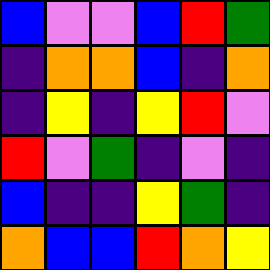[["blue", "violet", "violet", "blue", "red", "green"], ["indigo", "orange", "orange", "blue", "indigo", "orange"], ["indigo", "yellow", "indigo", "yellow", "red", "violet"], ["red", "violet", "green", "indigo", "violet", "indigo"], ["blue", "indigo", "indigo", "yellow", "green", "indigo"], ["orange", "blue", "blue", "red", "orange", "yellow"]]